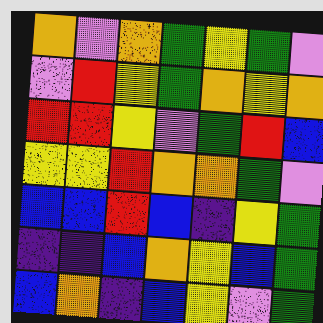[["orange", "violet", "orange", "green", "yellow", "green", "violet"], ["violet", "red", "yellow", "green", "orange", "yellow", "orange"], ["red", "red", "yellow", "violet", "green", "red", "blue"], ["yellow", "yellow", "red", "orange", "orange", "green", "violet"], ["blue", "blue", "red", "blue", "indigo", "yellow", "green"], ["indigo", "indigo", "blue", "orange", "yellow", "blue", "green"], ["blue", "orange", "indigo", "blue", "yellow", "violet", "green"]]